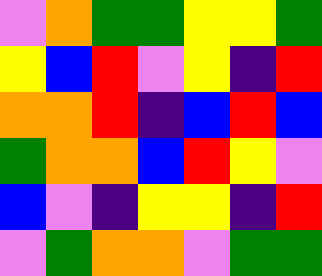[["violet", "orange", "green", "green", "yellow", "yellow", "green"], ["yellow", "blue", "red", "violet", "yellow", "indigo", "red"], ["orange", "orange", "red", "indigo", "blue", "red", "blue"], ["green", "orange", "orange", "blue", "red", "yellow", "violet"], ["blue", "violet", "indigo", "yellow", "yellow", "indigo", "red"], ["violet", "green", "orange", "orange", "violet", "green", "green"]]